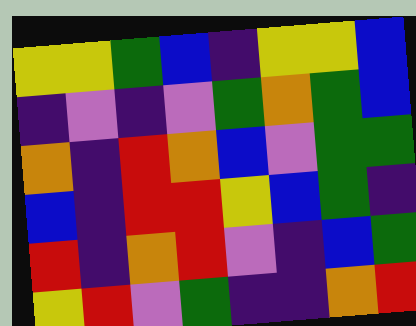[["yellow", "yellow", "green", "blue", "indigo", "yellow", "yellow", "blue"], ["indigo", "violet", "indigo", "violet", "green", "orange", "green", "blue"], ["orange", "indigo", "red", "orange", "blue", "violet", "green", "green"], ["blue", "indigo", "red", "red", "yellow", "blue", "green", "indigo"], ["red", "indigo", "orange", "red", "violet", "indigo", "blue", "green"], ["yellow", "red", "violet", "green", "indigo", "indigo", "orange", "red"]]